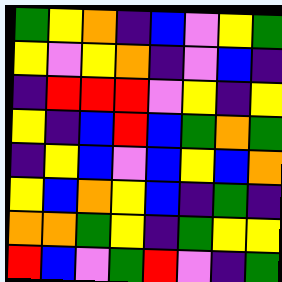[["green", "yellow", "orange", "indigo", "blue", "violet", "yellow", "green"], ["yellow", "violet", "yellow", "orange", "indigo", "violet", "blue", "indigo"], ["indigo", "red", "red", "red", "violet", "yellow", "indigo", "yellow"], ["yellow", "indigo", "blue", "red", "blue", "green", "orange", "green"], ["indigo", "yellow", "blue", "violet", "blue", "yellow", "blue", "orange"], ["yellow", "blue", "orange", "yellow", "blue", "indigo", "green", "indigo"], ["orange", "orange", "green", "yellow", "indigo", "green", "yellow", "yellow"], ["red", "blue", "violet", "green", "red", "violet", "indigo", "green"]]